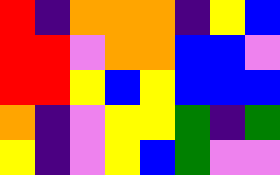[["red", "indigo", "orange", "orange", "orange", "indigo", "yellow", "blue"], ["red", "red", "violet", "orange", "orange", "blue", "blue", "violet"], ["red", "red", "yellow", "blue", "yellow", "blue", "blue", "blue"], ["orange", "indigo", "violet", "yellow", "yellow", "green", "indigo", "green"], ["yellow", "indigo", "violet", "yellow", "blue", "green", "violet", "violet"]]